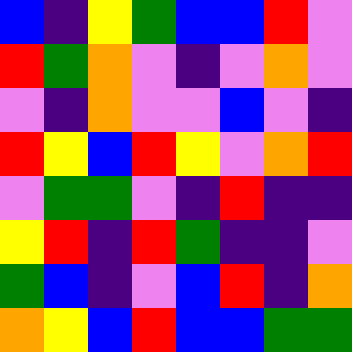[["blue", "indigo", "yellow", "green", "blue", "blue", "red", "violet"], ["red", "green", "orange", "violet", "indigo", "violet", "orange", "violet"], ["violet", "indigo", "orange", "violet", "violet", "blue", "violet", "indigo"], ["red", "yellow", "blue", "red", "yellow", "violet", "orange", "red"], ["violet", "green", "green", "violet", "indigo", "red", "indigo", "indigo"], ["yellow", "red", "indigo", "red", "green", "indigo", "indigo", "violet"], ["green", "blue", "indigo", "violet", "blue", "red", "indigo", "orange"], ["orange", "yellow", "blue", "red", "blue", "blue", "green", "green"]]